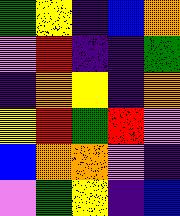[["green", "yellow", "indigo", "blue", "orange"], ["violet", "red", "indigo", "indigo", "green"], ["indigo", "orange", "yellow", "indigo", "orange"], ["yellow", "red", "green", "red", "violet"], ["blue", "orange", "orange", "violet", "indigo"], ["violet", "green", "yellow", "indigo", "blue"]]